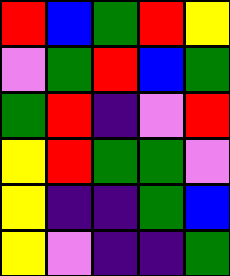[["red", "blue", "green", "red", "yellow"], ["violet", "green", "red", "blue", "green"], ["green", "red", "indigo", "violet", "red"], ["yellow", "red", "green", "green", "violet"], ["yellow", "indigo", "indigo", "green", "blue"], ["yellow", "violet", "indigo", "indigo", "green"]]